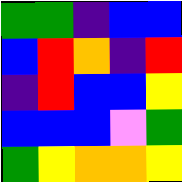[["green", "green", "indigo", "blue", "blue"], ["blue", "red", "orange", "indigo", "red"], ["indigo", "red", "blue", "blue", "yellow"], ["blue", "blue", "blue", "violet", "green"], ["green", "yellow", "orange", "orange", "yellow"]]